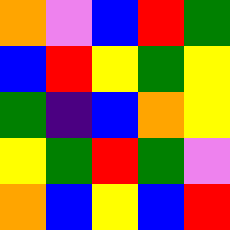[["orange", "violet", "blue", "red", "green"], ["blue", "red", "yellow", "green", "yellow"], ["green", "indigo", "blue", "orange", "yellow"], ["yellow", "green", "red", "green", "violet"], ["orange", "blue", "yellow", "blue", "red"]]